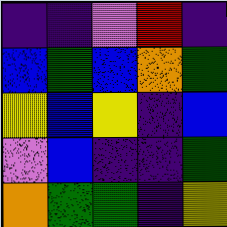[["indigo", "indigo", "violet", "red", "indigo"], ["blue", "green", "blue", "orange", "green"], ["yellow", "blue", "yellow", "indigo", "blue"], ["violet", "blue", "indigo", "indigo", "green"], ["orange", "green", "green", "indigo", "yellow"]]